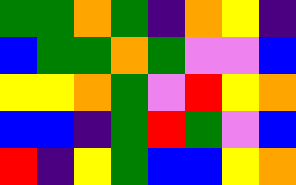[["green", "green", "orange", "green", "indigo", "orange", "yellow", "indigo"], ["blue", "green", "green", "orange", "green", "violet", "violet", "blue"], ["yellow", "yellow", "orange", "green", "violet", "red", "yellow", "orange"], ["blue", "blue", "indigo", "green", "red", "green", "violet", "blue"], ["red", "indigo", "yellow", "green", "blue", "blue", "yellow", "orange"]]